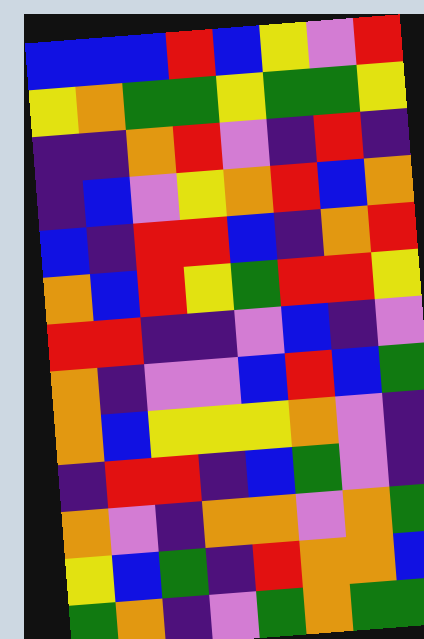[["blue", "blue", "blue", "red", "blue", "yellow", "violet", "red"], ["yellow", "orange", "green", "green", "yellow", "green", "green", "yellow"], ["indigo", "indigo", "orange", "red", "violet", "indigo", "red", "indigo"], ["indigo", "blue", "violet", "yellow", "orange", "red", "blue", "orange"], ["blue", "indigo", "red", "red", "blue", "indigo", "orange", "red"], ["orange", "blue", "red", "yellow", "green", "red", "red", "yellow"], ["red", "red", "indigo", "indigo", "violet", "blue", "indigo", "violet"], ["orange", "indigo", "violet", "violet", "blue", "red", "blue", "green"], ["orange", "blue", "yellow", "yellow", "yellow", "orange", "violet", "indigo"], ["indigo", "red", "red", "indigo", "blue", "green", "violet", "indigo"], ["orange", "violet", "indigo", "orange", "orange", "violet", "orange", "green"], ["yellow", "blue", "green", "indigo", "red", "orange", "orange", "blue"], ["green", "orange", "indigo", "violet", "green", "orange", "green", "green"]]